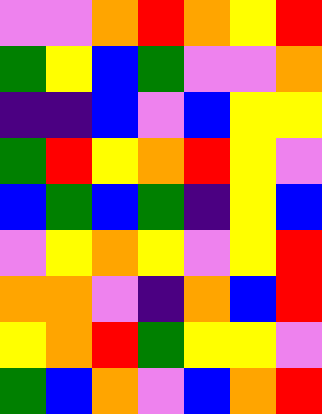[["violet", "violet", "orange", "red", "orange", "yellow", "red"], ["green", "yellow", "blue", "green", "violet", "violet", "orange"], ["indigo", "indigo", "blue", "violet", "blue", "yellow", "yellow"], ["green", "red", "yellow", "orange", "red", "yellow", "violet"], ["blue", "green", "blue", "green", "indigo", "yellow", "blue"], ["violet", "yellow", "orange", "yellow", "violet", "yellow", "red"], ["orange", "orange", "violet", "indigo", "orange", "blue", "red"], ["yellow", "orange", "red", "green", "yellow", "yellow", "violet"], ["green", "blue", "orange", "violet", "blue", "orange", "red"]]